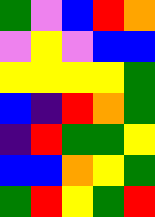[["green", "violet", "blue", "red", "orange"], ["violet", "yellow", "violet", "blue", "blue"], ["yellow", "yellow", "yellow", "yellow", "green"], ["blue", "indigo", "red", "orange", "green"], ["indigo", "red", "green", "green", "yellow"], ["blue", "blue", "orange", "yellow", "green"], ["green", "red", "yellow", "green", "red"]]